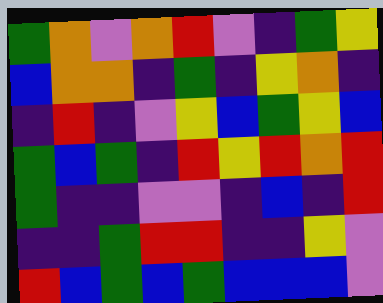[["green", "orange", "violet", "orange", "red", "violet", "indigo", "green", "yellow"], ["blue", "orange", "orange", "indigo", "green", "indigo", "yellow", "orange", "indigo"], ["indigo", "red", "indigo", "violet", "yellow", "blue", "green", "yellow", "blue"], ["green", "blue", "green", "indigo", "red", "yellow", "red", "orange", "red"], ["green", "indigo", "indigo", "violet", "violet", "indigo", "blue", "indigo", "red"], ["indigo", "indigo", "green", "red", "red", "indigo", "indigo", "yellow", "violet"], ["red", "blue", "green", "blue", "green", "blue", "blue", "blue", "violet"]]